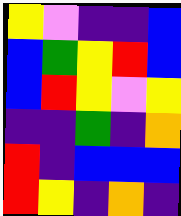[["yellow", "violet", "indigo", "indigo", "blue"], ["blue", "green", "yellow", "red", "blue"], ["blue", "red", "yellow", "violet", "yellow"], ["indigo", "indigo", "green", "indigo", "orange"], ["red", "indigo", "blue", "blue", "blue"], ["red", "yellow", "indigo", "orange", "indigo"]]